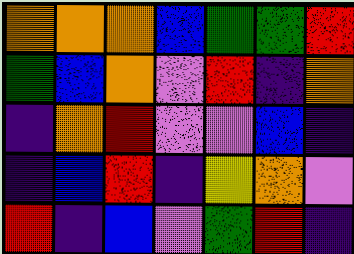[["orange", "orange", "orange", "blue", "green", "green", "red"], ["green", "blue", "orange", "violet", "red", "indigo", "orange"], ["indigo", "orange", "red", "violet", "violet", "blue", "indigo"], ["indigo", "blue", "red", "indigo", "yellow", "orange", "violet"], ["red", "indigo", "blue", "violet", "green", "red", "indigo"]]